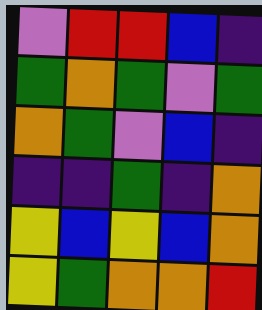[["violet", "red", "red", "blue", "indigo"], ["green", "orange", "green", "violet", "green"], ["orange", "green", "violet", "blue", "indigo"], ["indigo", "indigo", "green", "indigo", "orange"], ["yellow", "blue", "yellow", "blue", "orange"], ["yellow", "green", "orange", "orange", "red"]]